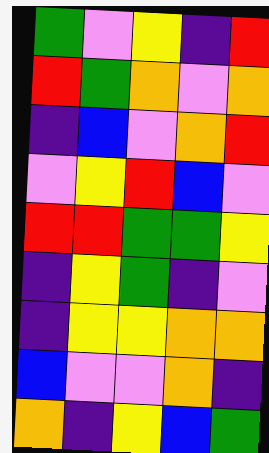[["green", "violet", "yellow", "indigo", "red"], ["red", "green", "orange", "violet", "orange"], ["indigo", "blue", "violet", "orange", "red"], ["violet", "yellow", "red", "blue", "violet"], ["red", "red", "green", "green", "yellow"], ["indigo", "yellow", "green", "indigo", "violet"], ["indigo", "yellow", "yellow", "orange", "orange"], ["blue", "violet", "violet", "orange", "indigo"], ["orange", "indigo", "yellow", "blue", "green"]]